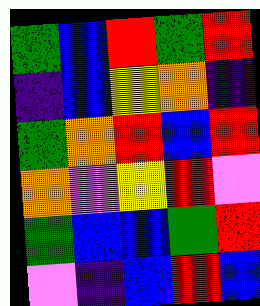[["green", "blue", "red", "green", "red"], ["indigo", "blue", "yellow", "orange", "indigo"], ["green", "orange", "red", "blue", "red"], ["orange", "violet", "yellow", "red", "violet"], ["green", "blue", "blue", "green", "red"], ["violet", "indigo", "blue", "red", "blue"]]